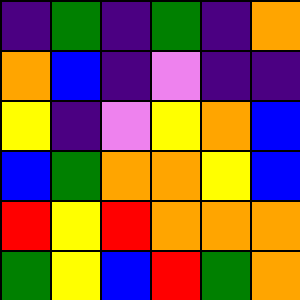[["indigo", "green", "indigo", "green", "indigo", "orange"], ["orange", "blue", "indigo", "violet", "indigo", "indigo"], ["yellow", "indigo", "violet", "yellow", "orange", "blue"], ["blue", "green", "orange", "orange", "yellow", "blue"], ["red", "yellow", "red", "orange", "orange", "orange"], ["green", "yellow", "blue", "red", "green", "orange"]]